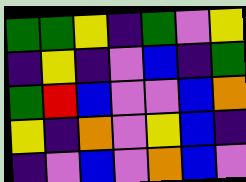[["green", "green", "yellow", "indigo", "green", "violet", "yellow"], ["indigo", "yellow", "indigo", "violet", "blue", "indigo", "green"], ["green", "red", "blue", "violet", "violet", "blue", "orange"], ["yellow", "indigo", "orange", "violet", "yellow", "blue", "indigo"], ["indigo", "violet", "blue", "violet", "orange", "blue", "violet"]]